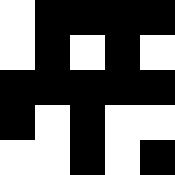[["white", "black", "black", "black", "black"], ["white", "black", "white", "black", "white"], ["black", "black", "black", "black", "black"], ["black", "white", "black", "white", "white"], ["white", "white", "black", "white", "black"]]